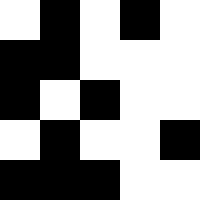[["white", "black", "white", "black", "white"], ["black", "black", "white", "white", "white"], ["black", "white", "black", "white", "white"], ["white", "black", "white", "white", "black"], ["black", "black", "black", "white", "white"]]